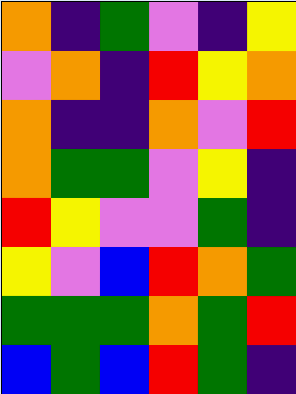[["orange", "indigo", "green", "violet", "indigo", "yellow"], ["violet", "orange", "indigo", "red", "yellow", "orange"], ["orange", "indigo", "indigo", "orange", "violet", "red"], ["orange", "green", "green", "violet", "yellow", "indigo"], ["red", "yellow", "violet", "violet", "green", "indigo"], ["yellow", "violet", "blue", "red", "orange", "green"], ["green", "green", "green", "orange", "green", "red"], ["blue", "green", "blue", "red", "green", "indigo"]]